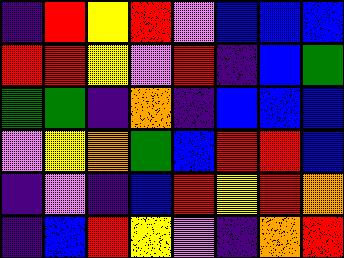[["indigo", "red", "yellow", "red", "violet", "blue", "blue", "blue"], ["red", "red", "yellow", "violet", "red", "indigo", "blue", "green"], ["green", "green", "indigo", "orange", "indigo", "blue", "blue", "blue"], ["violet", "yellow", "orange", "green", "blue", "red", "red", "blue"], ["indigo", "violet", "indigo", "blue", "red", "yellow", "red", "orange"], ["indigo", "blue", "red", "yellow", "violet", "indigo", "orange", "red"]]